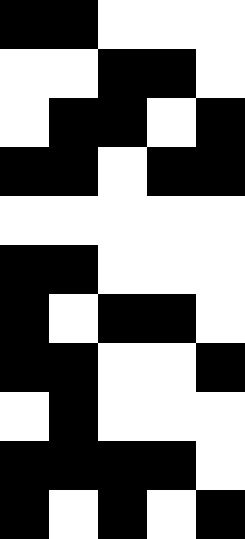[["black", "black", "white", "white", "white"], ["white", "white", "black", "black", "white"], ["white", "black", "black", "white", "black"], ["black", "black", "white", "black", "black"], ["white", "white", "white", "white", "white"], ["black", "black", "white", "white", "white"], ["black", "white", "black", "black", "white"], ["black", "black", "white", "white", "black"], ["white", "black", "white", "white", "white"], ["black", "black", "black", "black", "white"], ["black", "white", "black", "white", "black"]]